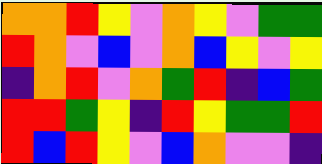[["orange", "orange", "red", "yellow", "violet", "orange", "yellow", "violet", "green", "green"], ["red", "orange", "violet", "blue", "violet", "orange", "blue", "yellow", "violet", "yellow"], ["indigo", "orange", "red", "violet", "orange", "green", "red", "indigo", "blue", "green"], ["red", "red", "green", "yellow", "indigo", "red", "yellow", "green", "green", "red"], ["red", "blue", "red", "yellow", "violet", "blue", "orange", "violet", "violet", "indigo"]]